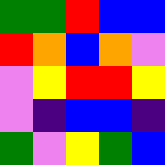[["green", "green", "red", "blue", "blue"], ["red", "orange", "blue", "orange", "violet"], ["violet", "yellow", "red", "red", "yellow"], ["violet", "indigo", "blue", "blue", "indigo"], ["green", "violet", "yellow", "green", "blue"]]